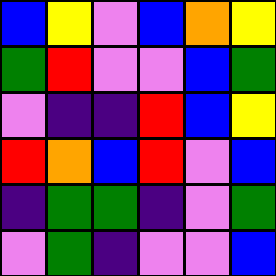[["blue", "yellow", "violet", "blue", "orange", "yellow"], ["green", "red", "violet", "violet", "blue", "green"], ["violet", "indigo", "indigo", "red", "blue", "yellow"], ["red", "orange", "blue", "red", "violet", "blue"], ["indigo", "green", "green", "indigo", "violet", "green"], ["violet", "green", "indigo", "violet", "violet", "blue"]]